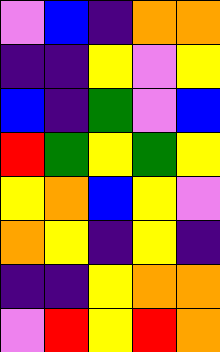[["violet", "blue", "indigo", "orange", "orange"], ["indigo", "indigo", "yellow", "violet", "yellow"], ["blue", "indigo", "green", "violet", "blue"], ["red", "green", "yellow", "green", "yellow"], ["yellow", "orange", "blue", "yellow", "violet"], ["orange", "yellow", "indigo", "yellow", "indigo"], ["indigo", "indigo", "yellow", "orange", "orange"], ["violet", "red", "yellow", "red", "orange"]]